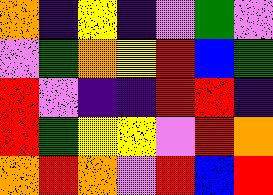[["orange", "indigo", "yellow", "indigo", "violet", "green", "violet"], ["violet", "green", "orange", "yellow", "red", "blue", "green"], ["red", "violet", "indigo", "indigo", "red", "red", "indigo"], ["red", "green", "yellow", "yellow", "violet", "red", "orange"], ["orange", "red", "orange", "violet", "red", "blue", "red"]]